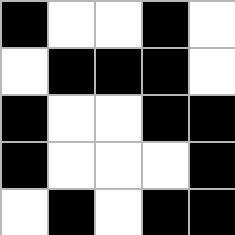[["black", "white", "white", "black", "white"], ["white", "black", "black", "black", "white"], ["black", "white", "white", "black", "black"], ["black", "white", "white", "white", "black"], ["white", "black", "white", "black", "black"]]